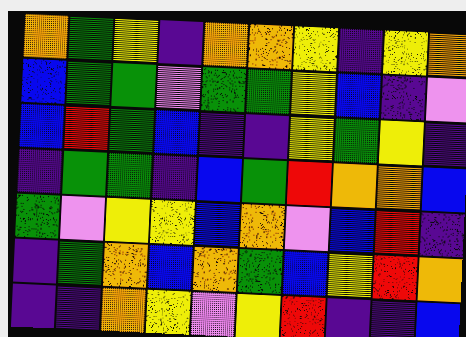[["orange", "green", "yellow", "indigo", "orange", "orange", "yellow", "indigo", "yellow", "orange"], ["blue", "green", "green", "violet", "green", "green", "yellow", "blue", "indigo", "violet"], ["blue", "red", "green", "blue", "indigo", "indigo", "yellow", "green", "yellow", "indigo"], ["indigo", "green", "green", "indigo", "blue", "green", "red", "orange", "orange", "blue"], ["green", "violet", "yellow", "yellow", "blue", "orange", "violet", "blue", "red", "indigo"], ["indigo", "green", "orange", "blue", "orange", "green", "blue", "yellow", "red", "orange"], ["indigo", "indigo", "orange", "yellow", "violet", "yellow", "red", "indigo", "indigo", "blue"]]